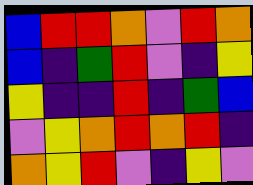[["blue", "red", "red", "orange", "violet", "red", "orange"], ["blue", "indigo", "green", "red", "violet", "indigo", "yellow"], ["yellow", "indigo", "indigo", "red", "indigo", "green", "blue"], ["violet", "yellow", "orange", "red", "orange", "red", "indigo"], ["orange", "yellow", "red", "violet", "indigo", "yellow", "violet"]]